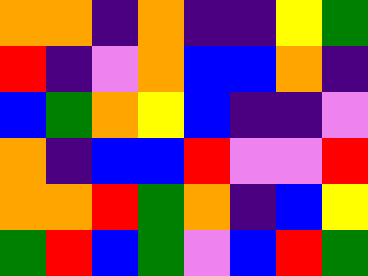[["orange", "orange", "indigo", "orange", "indigo", "indigo", "yellow", "green"], ["red", "indigo", "violet", "orange", "blue", "blue", "orange", "indigo"], ["blue", "green", "orange", "yellow", "blue", "indigo", "indigo", "violet"], ["orange", "indigo", "blue", "blue", "red", "violet", "violet", "red"], ["orange", "orange", "red", "green", "orange", "indigo", "blue", "yellow"], ["green", "red", "blue", "green", "violet", "blue", "red", "green"]]